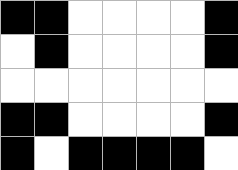[["black", "black", "white", "white", "white", "white", "black"], ["white", "black", "white", "white", "white", "white", "black"], ["white", "white", "white", "white", "white", "white", "white"], ["black", "black", "white", "white", "white", "white", "black"], ["black", "white", "black", "black", "black", "black", "white"]]